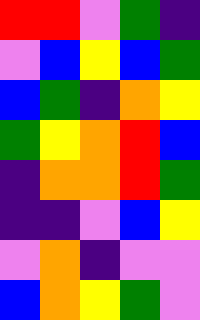[["red", "red", "violet", "green", "indigo"], ["violet", "blue", "yellow", "blue", "green"], ["blue", "green", "indigo", "orange", "yellow"], ["green", "yellow", "orange", "red", "blue"], ["indigo", "orange", "orange", "red", "green"], ["indigo", "indigo", "violet", "blue", "yellow"], ["violet", "orange", "indigo", "violet", "violet"], ["blue", "orange", "yellow", "green", "violet"]]